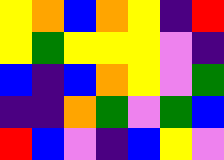[["yellow", "orange", "blue", "orange", "yellow", "indigo", "red"], ["yellow", "green", "yellow", "yellow", "yellow", "violet", "indigo"], ["blue", "indigo", "blue", "orange", "yellow", "violet", "green"], ["indigo", "indigo", "orange", "green", "violet", "green", "blue"], ["red", "blue", "violet", "indigo", "blue", "yellow", "violet"]]